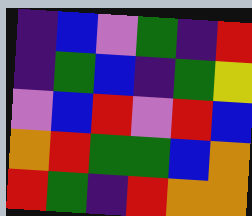[["indigo", "blue", "violet", "green", "indigo", "red"], ["indigo", "green", "blue", "indigo", "green", "yellow"], ["violet", "blue", "red", "violet", "red", "blue"], ["orange", "red", "green", "green", "blue", "orange"], ["red", "green", "indigo", "red", "orange", "orange"]]